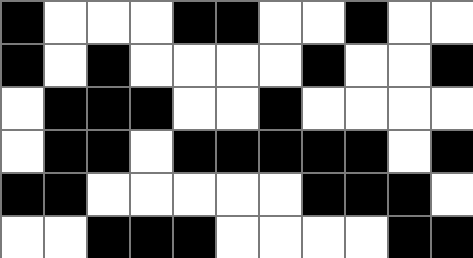[["black", "white", "white", "white", "black", "black", "white", "white", "black", "white", "white"], ["black", "white", "black", "white", "white", "white", "white", "black", "white", "white", "black"], ["white", "black", "black", "black", "white", "white", "black", "white", "white", "white", "white"], ["white", "black", "black", "white", "black", "black", "black", "black", "black", "white", "black"], ["black", "black", "white", "white", "white", "white", "white", "black", "black", "black", "white"], ["white", "white", "black", "black", "black", "white", "white", "white", "white", "black", "black"]]